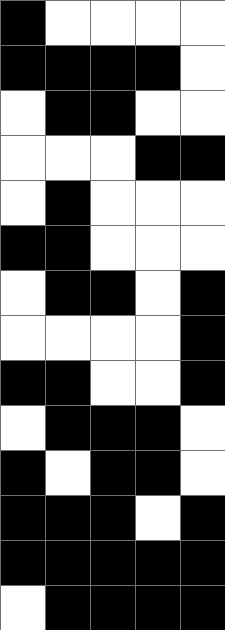[["black", "white", "white", "white", "white"], ["black", "black", "black", "black", "white"], ["white", "black", "black", "white", "white"], ["white", "white", "white", "black", "black"], ["white", "black", "white", "white", "white"], ["black", "black", "white", "white", "white"], ["white", "black", "black", "white", "black"], ["white", "white", "white", "white", "black"], ["black", "black", "white", "white", "black"], ["white", "black", "black", "black", "white"], ["black", "white", "black", "black", "white"], ["black", "black", "black", "white", "black"], ["black", "black", "black", "black", "black"], ["white", "black", "black", "black", "black"]]